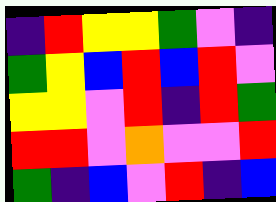[["indigo", "red", "yellow", "yellow", "green", "violet", "indigo"], ["green", "yellow", "blue", "red", "blue", "red", "violet"], ["yellow", "yellow", "violet", "red", "indigo", "red", "green"], ["red", "red", "violet", "orange", "violet", "violet", "red"], ["green", "indigo", "blue", "violet", "red", "indigo", "blue"]]